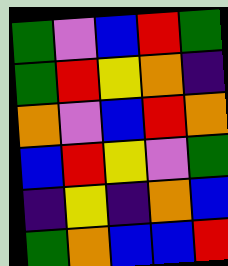[["green", "violet", "blue", "red", "green"], ["green", "red", "yellow", "orange", "indigo"], ["orange", "violet", "blue", "red", "orange"], ["blue", "red", "yellow", "violet", "green"], ["indigo", "yellow", "indigo", "orange", "blue"], ["green", "orange", "blue", "blue", "red"]]